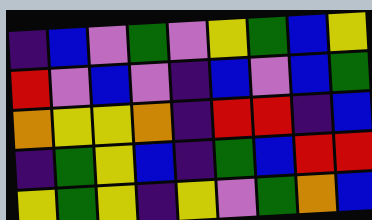[["indigo", "blue", "violet", "green", "violet", "yellow", "green", "blue", "yellow"], ["red", "violet", "blue", "violet", "indigo", "blue", "violet", "blue", "green"], ["orange", "yellow", "yellow", "orange", "indigo", "red", "red", "indigo", "blue"], ["indigo", "green", "yellow", "blue", "indigo", "green", "blue", "red", "red"], ["yellow", "green", "yellow", "indigo", "yellow", "violet", "green", "orange", "blue"]]